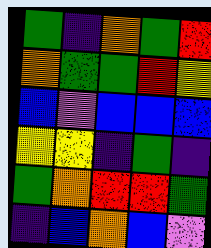[["green", "indigo", "orange", "green", "red"], ["orange", "green", "green", "red", "yellow"], ["blue", "violet", "blue", "blue", "blue"], ["yellow", "yellow", "indigo", "green", "indigo"], ["green", "orange", "red", "red", "green"], ["indigo", "blue", "orange", "blue", "violet"]]